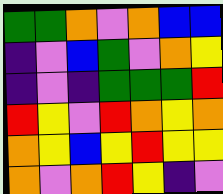[["green", "green", "orange", "violet", "orange", "blue", "blue"], ["indigo", "violet", "blue", "green", "violet", "orange", "yellow"], ["indigo", "violet", "indigo", "green", "green", "green", "red"], ["red", "yellow", "violet", "red", "orange", "yellow", "orange"], ["orange", "yellow", "blue", "yellow", "red", "yellow", "yellow"], ["orange", "violet", "orange", "red", "yellow", "indigo", "violet"]]